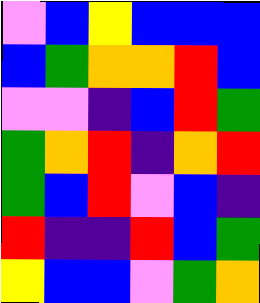[["violet", "blue", "yellow", "blue", "blue", "blue"], ["blue", "green", "orange", "orange", "red", "blue"], ["violet", "violet", "indigo", "blue", "red", "green"], ["green", "orange", "red", "indigo", "orange", "red"], ["green", "blue", "red", "violet", "blue", "indigo"], ["red", "indigo", "indigo", "red", "blue", "green"], ["yellow", "blue", "blue", "violet", "green", "orange"]]